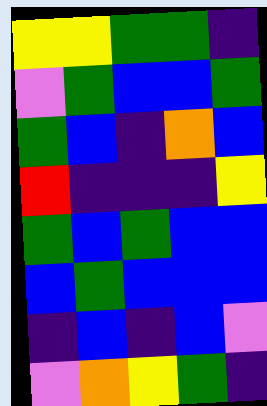[["yellow", "yellow", "green", "green", "indigo"], ["violet", "green", "blue", "blue", "green"], ["green", "blue", "indigo", "orange", "blue"], ["red", "indigo", "indigo", "indigo", "yellow"], ["green", "blue", "green", "blue", "blue"], ["blue", "green", "blue", "blue", "blue"], ["indigo", "blue", "indigo", "blue", "violet"], ["violet", "orange", "yellow", "green", "indigo"]]